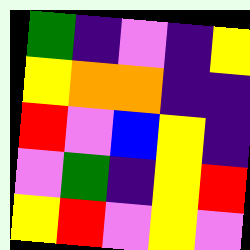[["green", "indigo", "violet", "indigo", "yellow"], ["yellow", "orange", "orange", "indigo", "indigo"], ["red", "violet", "blue", "yellow", "indigo"], ["violet", "green", "indigo", "yellow", "red"], ["yellow", "red", "violet", "yellow", "violet"]]